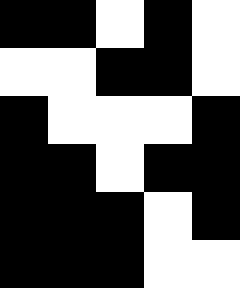[["black", "black", "white", "black", "white"], ["white", "white", "black", "black", "white"], ["black", "white", "white", "white", "black"], ["black", "black", "white", "black", "black"], ["black", "black", "black", "white", "black"], ["black", "black", "black", "white", "white"]]